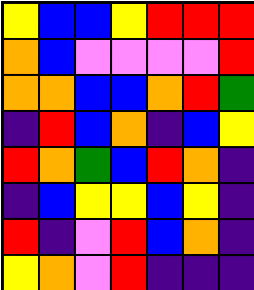[["yellow", "blue", "blue", "yellow", "red", "red", "red"], ["orange", "blue", "violet", "violet", "violet", "violet", "red"], ["orange", "orange", "blue", "blue", "orange", "red", "green"], ["indigo", "red", "blue", "orange", "indigo", "blue", "yellow"], ["red", "orange", "green", "blue", "red", "orange", "indigo"], ["indigo", "blue", "yellow", "yellow", "blue", "yellow", "indigo"], ["red", "indigo", "violet", "red", "blue", "orange", "indigo"], ["yellow", "orange", "violet", "red", "indigo", "indigo", "indigo"]]